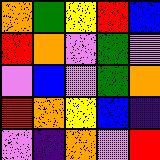[["orange", "green", "yellow", "red", "blue"], ["red", "orange", "violet", "green", "violet"], ["violet", "blue", "violet", "green", "orange"], ["red", "orange", "yellow", "blue", "indigo"], ["violet", "indigo", "orange", "violet", "red"]]